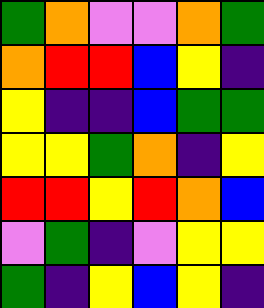[["green", "orange", "violet", "violet", "orange", "green"], ["orange", "red", "red", "blue", "yellow", "indigo"], ["yellow", "indigo", "indigo", "blue", "green", "green"], ["yellow", "yellow", "green", "orange", "indigo", "yellow"], ["red", "red", "yellow", "red", "orange", "blue"], ["violet", "green", "indigo", "violet", "yellow", "yellow"], ["green", "indigo", "yellow", "blue", "yellow", "indigo"]]